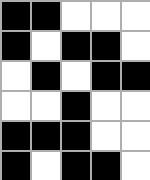[["black", "black", "white", "white", "white"], ["black", "white", "black", "black", "white"], ["white", "black", "white", "black", "black"], ["white", "white", "black", "white", "white"], ["black", "black", "black", "white", "white"], ["black", "white", "black", "black", "white"]]